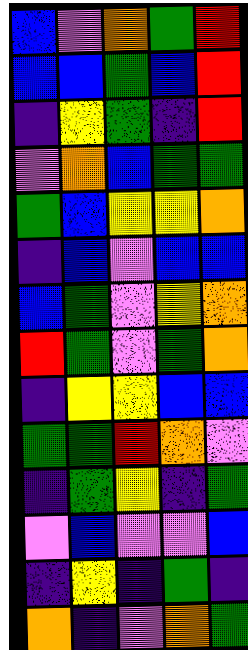[["blue", "violet", "orange", "green", "red"], ["blue", "blue", "green", "blue", "red"], ["indigo", "yellow", "green", "indigo", "red"], ["violet", "orange", "blue", "green", "green"], ["green", "blue", "yellow", "yellow", "orange"], ["indigo", "blue", "violet", "blue", "blue"], ["blue", "green", "violet", "yellow", "orange"], ["red", "green", "violet", "green", "orange"], ["indigo", "yellow", "yellow", "blue", "blue"], ["green", "green", "red", "orange", "violet"], ["indigo", "green", "yellow", "indigo", "green"], ["violet", "blue", "violet", "violet", "blue"], ["indigo", "yellow", "indigo", "green", "indigo"], ["orange", "indigo", "violet", "orange", "green"]]